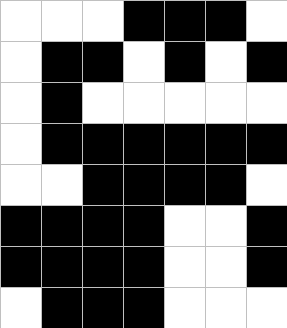[["white", "white", "white", "black", "black", "black", "white"], ["white", "black", "black", "white", "black", "white", "black"], ["white", "black", "white", "white", "white", "white", "white"], ["white", "black", "black", "black", "black", "black", "black"], ["white", "white", "black", "black", "black", "black", "white"], ["black", "black", "black", "black", "white", "white", "black"], ["black", "black", "black", "black", "white", "white", "black"], ["white", "black", "black", "black", "white", "white", "white"]]